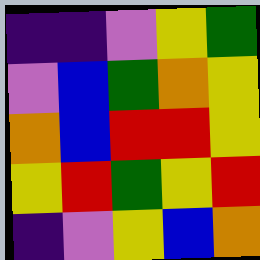[["indigo", "indigo", "violet", "yellow", "green"], ["violet", "blue", "green", "orange", "yellow"], ["orange", "blue", "red", "red", "yellow"], ["yellow", "red", "green", "yellow", "red"], ["indigo", "violet", "yellow", "blue", "orange"]]